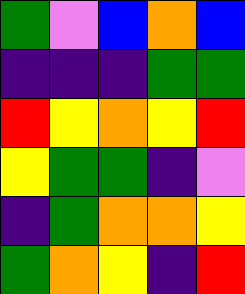[["green", "violet", "blue", "orange", "blue"], ["indigo", "indigo", "indigo", "green", "green"], ["red", "yellow", "orange", "yellow", "red"], ["yellow", "green", "green", "indigo", "violet"], ["indigo", "green", "orange", "orange", "yellow"], ["green", "orange", "yellow", "indigo", "red"]]